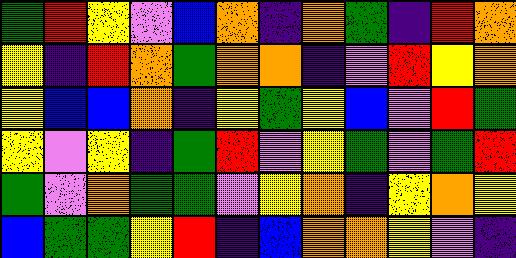[["green", "red", "yellow", "violet", "blue", "orange", "indigo", "orange", "green", "indigo", "red", "orange"], ["yellow", "indigo", "red", "orange", "green", "orange", "orange", "indigo", "violet", "red", "yellow", "orange"], ["yellow", "blue", "blue", "orange", "indigo", "yellow", "green", "yellow", "blue", "violet", "red", "green"], ["yellow", "violet", "yellow", "indigo", "green", "red", "violet", "yellow", "green", "violet", "green", "red"], ["green", "violet", "orange", "green", "green", "violet", "yellow", "orange", "indigo", "yellow", "orange", "yellow"], ["blue", "green", "green", "yellow", "red", "indigo", "blue", "orange", "orange", "yellow", "violet", "indigo"]]